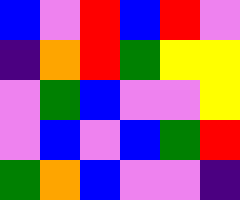[["blue", "violet", "red", "blue", "red", "violet"], ["indigo", "orange", "red", "green", "yellow", "yellow"], ["violet", "green", "blue", "violet", "violet", "yellow"], ["violet", "blue", "violet", "blue", "green", "red"], ["green", "orange", "blue", "violet", "violet", "indigo"]]